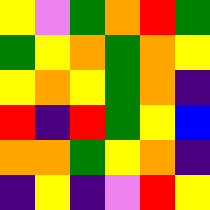[["yellow", "violet", "green", "orange", "red", "green"], ["green", "yellow", "orange", "green", "orange", "yellow"], ["yellow", "orange", "yellow", "green", "orange", "indigo"], ["red", "indigo", "red", "green", "yellow", "blue"], ["orange", "orange", "green", "yellow", "orange", "indigo"], ["indigo", "yellow", "indigo", "violet", "red", "yellow"]]